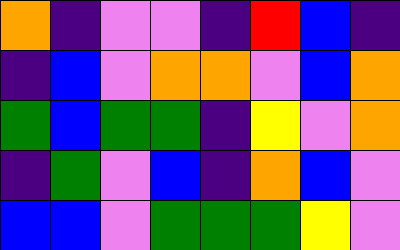[["orange", "indigo", "violet", "violet", "indigo", "red", "blue", "indigo"], ["indigo", "blue", "violet", "orange", "orange", "violet", "blue", "orange"], ["green", "blue", "green", "green", "indigo", "yellow", "violet", "orange"], ["indigo", "green", "violet", "blue", "indigo", "orange", "blue", "violet"], ["blue", "blue", "violet", "green", "green", "green", "yellow", "violet"]]